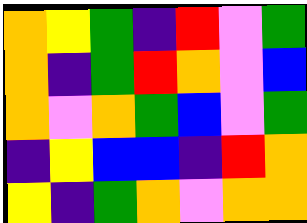[["orange", "yellow", "green", "indigo", "red", "violet", "green"], ["orange", "indigo", "green", "red", "orange", "violet", "blue"], ["orange", "violet", "orange", "green", "blue", "violet", "green"], ["indigo", "yellow", "blue", "blue", "indigo", "red", "orange"], ["yellow", "indigo", "green", "orange", "violet", "orange", "orange"]]